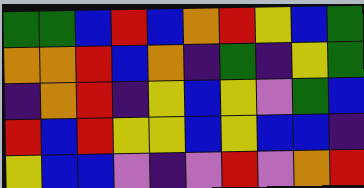[["green", "green", "blue", "red", "blue", "orange", "red", "yellow", "blue", "green"], ["orange", "orange", "red", "blue", "orange", "indigo", "green", "indigo", "yellow", "green"], ["indigo", "orange", "red", "indigo", "yellow", "blue", "yellow", "violet", "green", "blue"], ["red", "blue", "red", "yellow", "yellow", "blue", "yellow", "blue", "blue", "indigo"], ["yellow", "blue", "blue", "violet", "indigo", "violet", "red", "violet", "orange", "red"]]